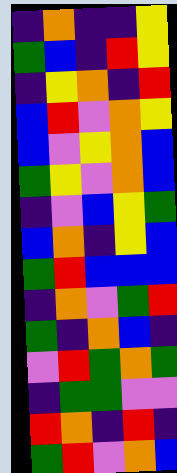[["indigo", "orange", "indigo", "indigo", "yellow"], ["green", "blue", "indigo", "red", "yellow"], ["indigo", "yellow", "orange", "indigo", "red"], ["blue", "red", "violet", "orange", "yellow"], ["blue", "violet", "yellow", "orange", "blue"], ["green", "yellow", "violet", "orange", "blue"], ["indigo", "violet", "blue", "yellow", "green"], ["blue", "orange", "indigo", "yellow", "blue"], ["green", "red", "blue", "blue", "blue"], ["indigo", "orange", "violet", "green", "red"], ["green", "indigo", "orange", "blue", "indigo"], ["violet", "red", "green", "orange", "green"], ["indigo", "green", "green", "violet", "violet"], ["red", "orange", "indigo", "red", "indigo"], ["green", "red", "violet", "orange", "blue"]]